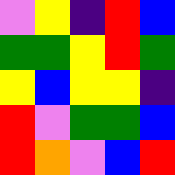[["violet", "yellow", "indigo", "red", "blue"], ["green", "green", "yellow", "red", "green"], ["yellow", "blue", "yellow", "yellow", "indigo"], ["red", "violet", "green", "green", "blue"], ["red", "orange", "violet", "blue", "red"]]